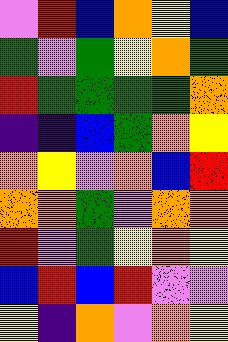[["violet", "red", "blue", "orange", "yellow", "blue"], ["green", "violet", "green", "yellow", "orange", "green"], ["red", "green", "green", "green", "green", "orange"], ["indigo", "indigo", "blue", "green", "orange", "yellow"], ["orange", "yellow", "violet", "orange", "blue", "red"], ["orange", "orange", "green", "violet", "orange", "orange"], ["red", "violet", "green", "yellow", "orange", "yellow"], ["blue", "red", "blue", "red", "violet", "violet"], ["yellow", "indigo", "orange", "violet", "orange", "yellow"]]